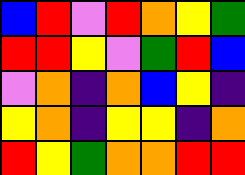[["blue", "red", "violet", "red", "orange", "yellow", "green"], ["red", "red", "yellow", "violet", "green", "red", "blue"], ["violet", "orange", "indigo", "orange", "blue", "yellow", "indigo"], ["yellow", "orange", "indigo", "yellow", "yellow", "indigo", "orange"], ["red", "yellow", "green", "orange", "orange", "red", "red"]]